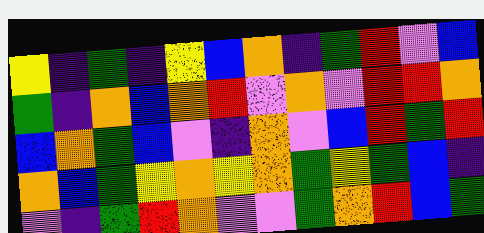[["yellow", "indigo", "green", "indigo", "yellow", "blue", "orange", "indigo", "green", "red", "violet", "blue"], ["green", "indigo", "orange", "blue", "orange", "red", "violet", "orange", "violet", "red", "red", "orange"], ["blue", "orange", "green", "blue", "violet", "indigo", "orange", "violet", "blue", "red", "green", "red"], ["orange", "blue", "green", "yellow", "orange", "yellow", "orange", "green", "yellow", "green", "blue", "indigo"], ["violet", "indigo", "green", "red", "orange", "violet", "violet", "green", "orange", "red", "blue", "green"]]